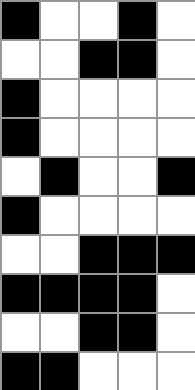[["black", "white", "white", "black", "white"], ["white", "white", "black", "black", "white"], ["black", "white", "white", "white", "white"], ["black", "white", "white", "white", "white"], ["white", "black", "white", "white", "black"], ["black", "white", "white", "white", "white"], ["white", "white", "black", "black", "black"], ["black", "black", "black", "black", "white"], ["white", "white", "black", "black", "white"], ["black", "black", "white", "white", "white"]]